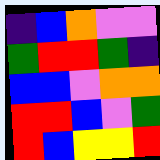[["indigo", "blue", "orange", "violet", "violet"], ["green", "red", "red", "green", "indigo"], ["blue", "blue", "violet", "orange", "orange"], ["red", "red", "blue", "violet", "green"], ["red", "blue", "yellow", "yellow", "red"]]